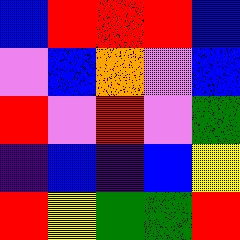[["blue", "red", "red", "red", "blue"], ["violet", "blue", "orange", "violet", "blue"], ["red", "violet", "red", "violet", "green"], ["indigo", "blue", "indigo", "blue", "yellow"], ["red", "yellow", "green", "green", "red"]]